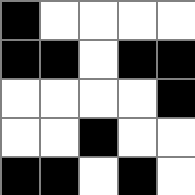[["black", "white", "white", "white", "white"], ["black", "black", "white", "black", "black"], ["white", "white", "white", "white", "black"], ["white", "white", "black", "white", "white"], ["black", "black", "white", "black", "white"]]